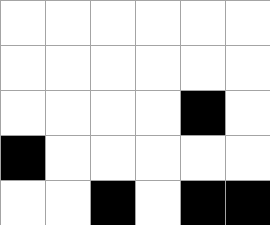[["white", "white", "white", "white", "white", "white"], ["white", "white", "white", "white", "white", "white"], ["white", "white", "white", "white", "black", "white"], ["black", "white", "white", "white", "white", "white"], ["white", "white", "black", "white", "black", "black"]]